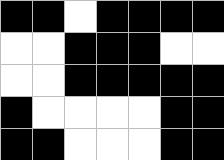[["black", "black", "white", "black", "black", "black", "black"], ["white", "white", "black", "black", "black", "white", "white"], ["white", "white", "black", "black", "black", "black", "black"], ["black", "white", "white", "white", "white", "black", "black"], ["black", "black", "white", "white", "white", "black", "black"]]